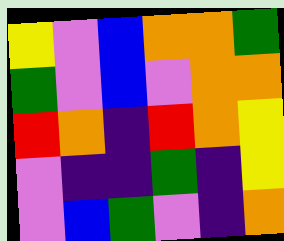[["yellow", "violet", "blue", "orange", "orange", "green"], ["green", "violet", "blue", "violet", "orange", "orange"], ["red", "orange", "indigo", "red", "orange", "yellow"], ["violet", "indigo", "indigo", "green", "indigo", "yellow"], ["violet", "blue", "green", "violet", "indigo", "orange"]]